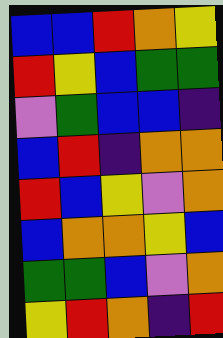[["blue", "blue", "red", "orange", "yellow"], ["red", "yellow", "blue", "green", "green"], ["violet", "green", "blue", "blue", "indigo"], ["blue", "red", "indigo", "orange", "orange"], ["red", "blue", "yellow", "violet", "orange"], ["blue", "orange", "orange", "yellow", "blue"], ["green", "green", "blue", "violet", "orange"], ["yellow", "red", "orange", "indigo", "red"]]